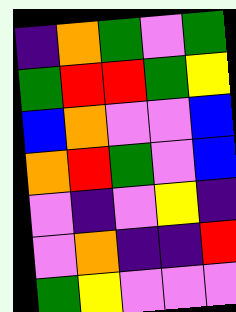[["indigo", "orange", "green", "violet", "green"], ["green", "red", "red", "green", "yellow"], ["blue", "orange", "violet", "violet", "blue"], ["orange", "red", "green", "violet", "blue"], ["violet", "indigo", "violet", "yellow", "indigo"], ["violet", "orange", "indigo", "indigo", "red"], ["green", "yellow", "violet", "violet", "violet"]]